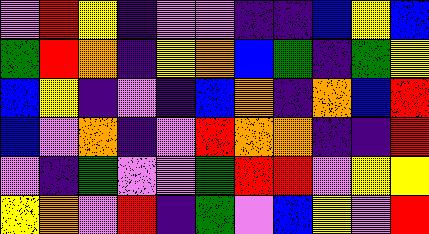[["violet", "red", "yellow", "indigo", "violet", "violet", "indigo", "indigo", "blue", "yellow", "blue"], ["green", "red", "orange", "indigo", "yellow", "orange", "blue", "green", "indigo", "green", "yellow"], ["blue", "yellow", "indigo", "violet", "indigo", "blue", "orange", "indigo", "orange", "blue", "red"], ["blue", "violet", "orange", "indigo", "violet", "red", "orange", "orange", "indigo", "indigo", "red"], ["violet", "indigo", "green", "violet", "violet", "green", "red", "red", "violet", "yellow", "yellow"], ["yellow", "orange", "violet", "red", "indigo", "green", "violet", "blue", "yellow", "violet", "red"]]